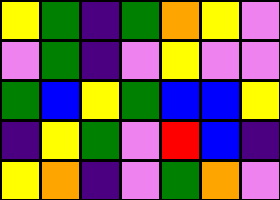[["yellow", "green", "indigo", "green", "orange", "yellow", "violet"], ["violet", "green", "indigo", "violet", "yellow", "violet", "violet"], ["green", "blue", "yellow", "green", "blue", "blue", "yellow"], ["indigo", "yellow", "green", "violet", "red", "blue", "indigo"], ["yellow", "orange", "indigo", "violet", "green", "orange", "violet"]]